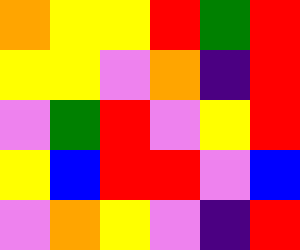[["orange", "yellow", "yellow", "red", "green", "red"], ["yellow", "yellow", "violet", "orange", "indigo", "red"], ["violet", "green", "red", "violet", "yellow", "red"], ["yellow", "blue", "red", "red", "violet", "blue"], ["violet", "orange", "yellow", "violet", "indigo", "red"]]